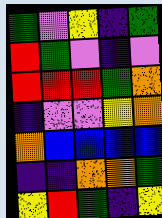[["green", "violet", "yellow", "indigo", "green"], ["red", "green", "violet", "indigo", "violet"], ["red", "red", "red", "green", "orange"], ["indigo", "violet", "violet", "yellow", "orange"], ["orange", "blue", "blue", "blue", "blue"], ["indigo", "indigo", "orange", "orange", "green"], ["yellow", "red", "green", "indigo", "yellow"]]